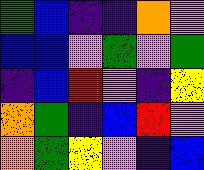[["green", "blue", "indigo", "indigo", "orange", "violet"], ["blue", "blue", "violet", "green", "violet", "green"], ["indigo", "blue", "red", "violet", "indigo", "yellow"], ["orange", "green", "indigo", "blue", "red", "violet"], ["orange", "green", "yellow", "violet", "indigo", "blue"]]